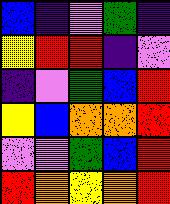[["blue", "indigo", "violet", "green", "indigo"], ["yellow", "red", "red", "indigo", "violet"], ["indigo", "violet", "green", "blue", "red"], ["yellow", "blue", "orange", "orange", "red"], ["violet", "violet", "green", "blue", "red"], ["red", "orange", "yellow", "orange", "red"]]